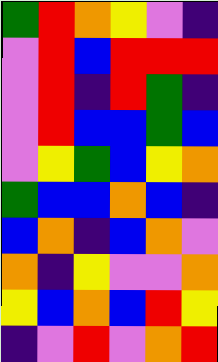[["green", "red", "orange", "yellow", "violet", "indigo"], ["violet", "red", "blue", "red", "red", "red"], ["violet", "red", "indigo", "red", "green", "indigo"], ["violet", "red", "blue", "blue", "green", "blue"], ["violet", "yellow", "green", "blue", "yellow", "orange"], ["green", "blue", "blue", "orange", "blue", "indigo"], ["blue", "orange", "indigo", "blue", "orange", "violet"], ["orange", "indigo", "yellow", "violet", "violet", "orange"], ["yellow", "blue", "orange", "blue", "red", "yellow"], ["indigo", "violet", "red", "violet", "orange", "red"]]